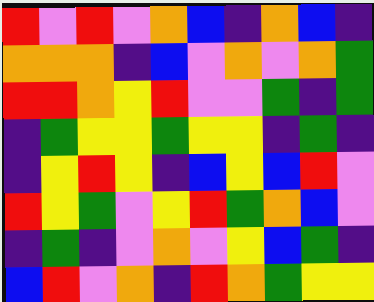[["red", "violet", "red", "violet", "orange", "blue", "indigo", "orange", "blue", "indigo"], ["orange", "orange", "orange", "indigo", "blue", "violet", "orange", "violet", "orange", "green"], ["red", "red", "orange", "yellow", "red", "violet", "violet", "green", "indigo", "green"], ["indigo", "green", "yellow", "yellow", "green", "yellow", "yellow", "indigo", "green", "indigo"], ["indigo", "yellow", "red", "yellow", "indigo", "blue", "yellow", "blue", "red", "violet"], ["red", "yellow", "green", "violet", "yellow", "red", "green", "orange", "blue", "violet"], ["indigo", "green", "indigo", "violet", "orange", "violet", "yellow", "blue", "green", "indigo"], ["blue", "red", "violet", "orange", "indigo", "red", "orange", "green", "yellow", "yellow"]]